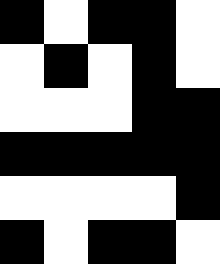[["black", "white", "black", "black", "white"], ["white", "black", "white", "black", "white"], ["white", "white", "white", "black", "black"], ["black", "black", "black", "black", "black"], ["white", "white", "white", "white", "black"], ["black", "white", "black", "black", "white"]]